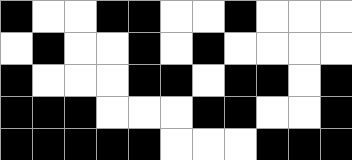[["black", "white", "white", "black", "black", "white", "white", "black", "white", "white", "white"], ["white", "black", "white", "white", "black", "white", "black", "white", "white", "white", "white"], ["black", "white", "white", "white", "black", "black", "white", "black", "black", "white", "black"], ["black", "black", "black", "white", "white", "white", "black", "black", "white", "white", "black"], ["black", "black", "black", "black", "black", "white", "white", "white", "black", "black", "black"]]